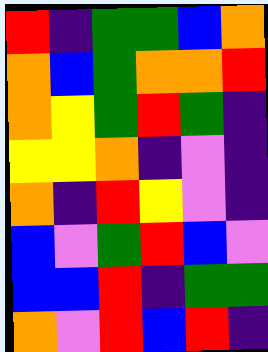[["red", "indigo", "green", "green", "blue", "orange"], ["orange", "blue", "green", "orange", "orange", "red"], ["orange", "yellow", "green", "red", "green", "indigo"], ["yellow", "yellow", "orange", "indigo", "violet", "indigo"], ["orange", "indigo", "red", "yellow", "violet", "indigo"], ["blue", "violet", "green", "red", "blue", "violet"], ["blue", "blue", "red", "indigo", "green", "green"], ["orange", "violet", "red", "blue", "red", "indigo"]]